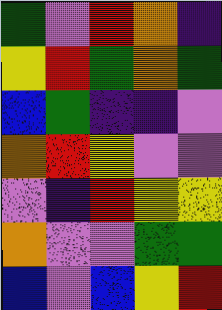[["green", "violet", "red", "orange", "indigo"], ["yellow", "red", "green", "orange", "green"], ["blue", "green", "indigo", "indigo", "violet"], ["orange", "red", "yellow", "violet", "violet"], ["violet", "indigo", "red", "yellow", "yellow"], ["orange", "violet", "violet", "green", "green"], ["blue", "violet", "blue", "yellow", "red"]]